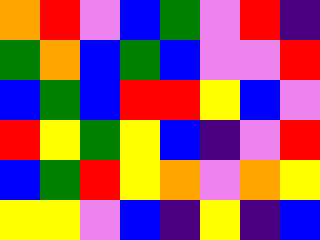[["orange", "red", "violet", "blue", "green", "violet", "red", "indigo"], ["green", "orange", "blue", "green", "blue", "violet", "violet", "red"], ["blue", "green", "blue", "red", "red", "yellow", "blue", "violet"], ["red", "yellow", "green", "yellow", "blue", "indigo", "violet", "red"], ["blue", "green", "red", "yellow", "orange", "violet", "orange", "yellow"], ["yellow", "yellow", "violet", "blue", "indigo", "yellow", "indigo", "blue"]]